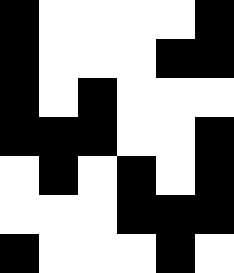[["black", "white", "white", "white", "white", "black"], ["black", "white", "white", "white", "black", "black"], ["black", "white", "black", "white", "white", "white"], ["black", "black", "black", "white", "white", "black"], ["white", "black", "white", "black", "white", "black"], ["white", "white", "white", "black", "black", "black"], ["black", "white", "white", "white", "black", "white"]]